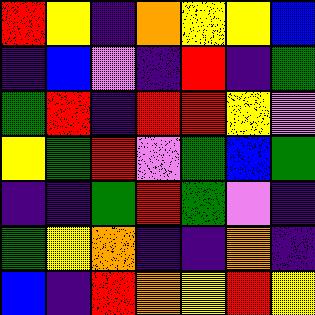[["red", "yellow", "indigo", "orange", "yellow", "yellow", "blue"], ["indigo", "blue", "violet", "indigo", "red", "indigo", "green"], ["green", "red", "indigo", "red", "red", "yellow", "violet"], ["yellow", "green", "red", "violet", "green", "blue", "green"], ["indigo", "indigo", "green", "red", "green", "violet", "indigo"], ["green", "yellow", "orange", "indigo", "indigo", "orange", "indigo"], ["blue", "indigo", "red", "orange", "yellow", "red", "yellow"]]